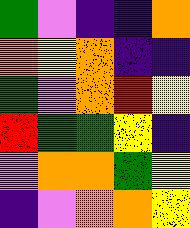[["green", "violet", "indigo", "indigo", "orange"], ["orange", "yellow", "orange", "indigo", "indigo"], ["green", "violet", "orange", "red", "yellow"], ["red", "green", "green", "yellow", "indigo"], ["violet", "orange", "orange", "green", "yellow"], ["indigo", "violet", "orange", "orange", "yellow"]]